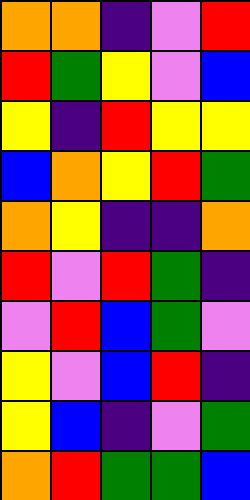[["orange", "orange", "indigo", "violet", "red"], ["red", "green", "yellow", "violet", "blue"], ["yellow", "indigo", "red", "yellow", "yellow"], ["blue", "orange", "yellow", "red", "green"], ["orange", "yellow", "indigo", "indigo", "orange"], ["red", "violet", "red", "green", "indigo"], ["violet", "red", "blue", "green", "violet"], ["yellow", "violet", "blue", "red", "indigo"], ["yellow", "blue", "indigo", "violet", "green"], ["orange", "red", "green", "green", "blue"]]